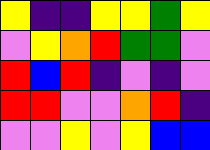[["yellow", "indigo", "indigo", "yellow", "yellow", "green", "yellow"], ["violet", "yellow", "orange", "red", "green", "green", "violet"], ["red", "blue", "red", "indigo", "violet", "indigo", "violet"], ["red", "red", "violet", "violet", "orange", "red", "indigo"], ["violet", "violet", "yellow", "violet", "yellow", "blue", "blue"]]